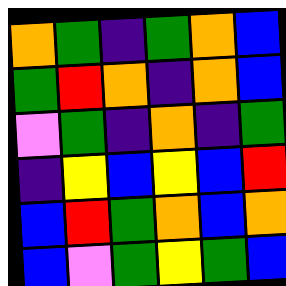[["orange", "green", "indigo", "green", "orange", "blue"], ["green", "red", "orange", "indigo", "orange", "blue"], ["violet", "green", "indigo", "orange", "indigo", "green"], ["indigo", "yellow", "blue", "yellow", "blue", "red"], ["blue", "red", "green", "orange", "blue", "orange"], ["blue", "violet", "green", "yellow", "green", "blue"]]